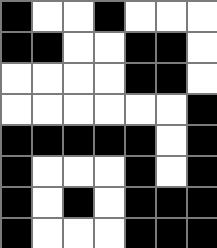[["black", "white", "white", "black", "white", "white", "white"], ["black", "black", "white", "white", "black", "black", "white"], ["white", "white", "white", "white", "black", "black", "white"], ["white", "white", "white", "white", "white", "white", "black"], ["black", "black", "black", "black", "black", "white", "black"], ["black", "white", "white", "white", "black", "white", "black"], ["black", "white", "black", "white", "black", "black", "black"], ["black", "white", "white", "white", "black", "black", "black"]]